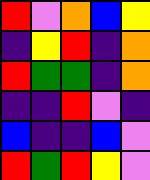[["red", "violet", "orange", "blue", "yellow"], ["indigo", "yellow", "red", "indigo", "orange"], ["red", "green", "green", "indigo", "orange"], ["indigo", "indigo", "red", "violet", "indigo"], ["blue", "indigo", "indigo", "blue", "violet"], ["red", "green", "red", "yellow", "violet"]]